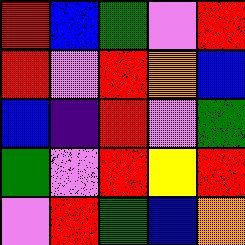[["red", "blue", "green", "violet", "red"], ["red", "violet", "red", "orange", "blue"], ["blue", "indigo", "red", "violet", "green"], ["green", "violet", "red", "yellow", "red"], ["violet", "red", "green", "blue", "orange"]]